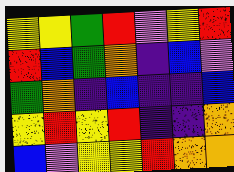[["yellow", "yellow", "green", "red", "violet", "yellow", "red"], ["red", "blue", "green", "orange", "indigo", "blue", "violet"], ["green", "orange", "indigo", "blue", "indigo", "indigo", "blue"], ["yellow", "red", "yellow", "red", "indigo", "indigo", "orange"], ["blue", "violet", "yellow", "yellow", "red", "orange", "orange"]]